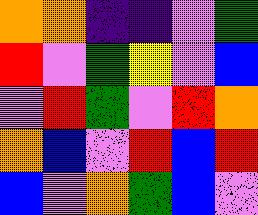[["orange", "orange", "indigo", "indigo", "violet", "green"], ["red", "violet", "green", "yellow", "violet", "blue"], ["violet", "red", "green", "violet", "red", "orange"], ["orange", "blue", "violet", "red", "blue", "red"], ["blue", "violet", "orange", "green", "blue", "violet"]]